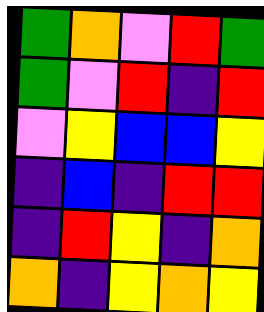[["green", "orange", "violet", "red", "green"], ["green", "violet", "red", "indigo", "red"], ["violet", "yellow", "blue", "blue", "yellow"], ["indigo", "blue", "indigo", "red", "red"], ["indigo", "red", "yellow", "indigo", "orange"], ["orange", "indigo", "yellow", "orange", "yellow"]]